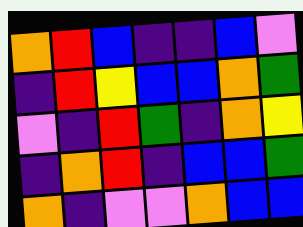[["orange", "red", "blue", "indigo", "indigo", "blue", "violet"], ["indigo", "red", "yellow", "blue", "blue", "orange", "green"], ["violet", "indigo", "red", "green", "indigo", "orange", "yellow"], ["indigo", "orange", "red", "indigo", "blue", "blue", "green"], ["orange", "indigo", "violet", "violet", "orange", "blue", "blue"]]